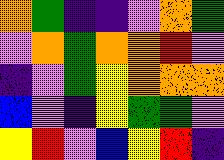[["orange", "green", "indigo", "indigo", "violet", "orange", "green"], ["violet", "orange", "green", "orange", "orange", "red", "violet"], ["indigo", "violet", "green", "yellow", "orange", "orange", "orange"], ["blue", "violet", "indigo", "yellow", "green", "green", "violet"], ["yellow", "red", "violet", "blue", "yellow", "red", "indigo"]]